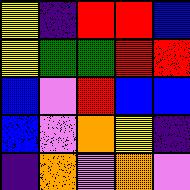[["yellow", "indigo", "red", "red", "blue"], ["yellow", "green", "green", "red", "red"], ["blue", "violet", "red", "blue", "blue"], ["blue", "violet", "orange", "yellow", "indigo"], ["indigo", "orange", "violet", "orange", "violet"]]